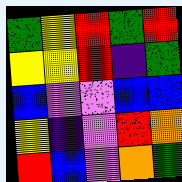[["green", "yellow", "red", "green", "red"], ["yellow", "yellow", "red", "indigo", "green"], ["blue", "violet", "violet", "blue", "blue"], ["yellow", "indigo", "violet", "red", "orange"], ["red", "blue", "violet", "orange", "green"]]